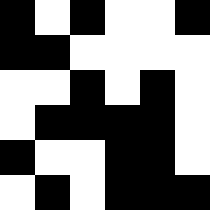[["black", "white", "black", "white", "white", "black"], ["black", "black", "white", "white", "white", "white"], ["white", "white", "black", "white", "black", "white"], ["white", "black", "black", "black", "black", "white"], ["black", "white", "white", "black", "black", "white"], ["white", "black", "white", "black", "black", "black"]]